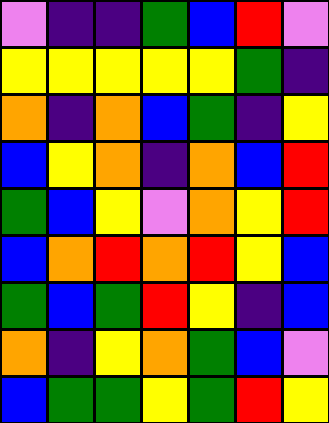[["violet", "indigo", "indigo", "green", "blue", "red", "violet"], ["yellow", "yellow", "yellow", "yellow", "yellow", "green", "indigo"], ["orange", "indigo", "orange", "blue", "green", "indigo", "yellow"], ["blue", "yellow", "orange", "indigo", "orange", "blue", "red"], ["green", "blue", "yellow", "violet", "orange", "yellow", "red"], ["blue", "orange", "red", "orange", "red", "yellow", "blue"], ["green", "blue", "green", "red", "yellow", "indigo", "blue"], ["orange", "indigo", "yellow", "orange", "green", "blue", "violet"], ["blue", "green", "green", "yellow", "green", "red", "yellow"]]